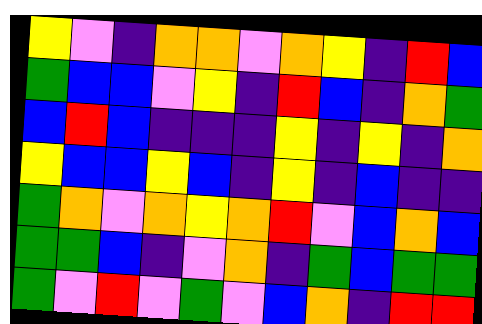[["yellow", "violet", "indigo", "orange", "orange", "violet", "orange", "yellow", "indigo", "red", "blue"], ["green", "blue", "blue", "violet", "yellow", "indigo", "red", "blue", "indigo", "orange", "green"], ["blue", "red", "blue", "indigo", "indigo", "indigo", "yellow", "indigo", "yellow", "indigo", "orange"], ["yellow", "blue", "blue", "yellow", "blue", "indigo", "yellow", "indigo", "blue", "indigo", "indigo"], ["green", "orange", "violet", "orange", "yellow", "orange", "red", "violet", "blue", "orange", "blue"], ["green", "green", "blue", "indigo", "violet", "orange", "indigo", "green", "blue", "green", "green"], ["green", "violet", "red", "violet", "green", "violet", "blue", "orange", "indigo", "red", "red"]]